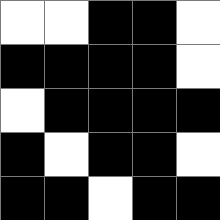[["white", "white", "black", "black", "white"], ["black", "black", "black", "black", "white"], ["white", "black", "black", "black", "black"], ["black", "white", "black", "black", "white"], ["black", "black", "white", "black", "black"]]